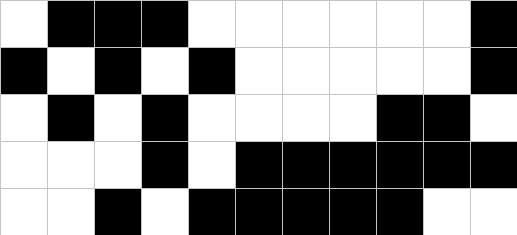[["white", "black", "black", "black", "white", "white", "white", "white", "white", "white", "black"], ["black", "white", "black", "white", "black", "white", "white", "white", "white", "white", "black"], ["white", "black", "white", "black", "white", "white", "white", "white", "black", "black", "white"], ["white", "white", "white", "black", "white", "black", "black", "black", "black", "black", "black"], ["white", "white", "black", "white", "black", "black", "black", "black", "black", "white", "white"]]